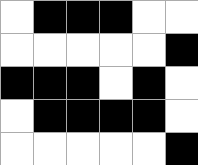[["white", "black", "black", "black", "white", "white"], ["white", "white", "white", "white", "white", "black"], ["black", "black", "black", "white", "black", "white"], ["white", "black", "black", "black", "black", "white"], ["white", "white", "white", "white", "white", "black"]]